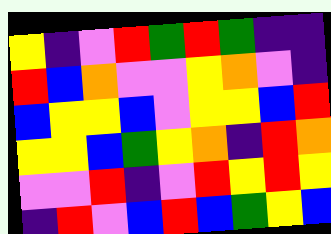[["yellow", "indigo", "violet", "red", "green", "red", "green", "indigo", "indigo"], ["red", "blue", "orange", "violet", "violet", "yellow", "orange", "violet", "indigo"], ["blue", "yellow", "yellow", "blue", "violet", "yellow", "yellow", "blue", "red"], ["yellow", "yellow", "blue", "green", "yellow", "orange", "indigo", "red", "orange"], ["violet", "violet", "red", "indigo", "violet", "red", "yellow", "red", "yellow"], ["indigo", "red", "violet", "blue", "red", "blue", "green", "yellow", "blue"]]